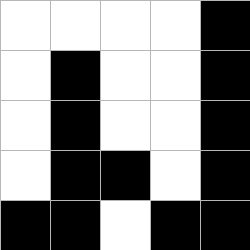[["white", "white", "white", "white", "black"], ["white", "black", "white", "white", "black"], ["white", "black", "white", "white", "black"], ["white", "black", "black", "white", "black"], ["black", "black", "white", "black", "black"]]